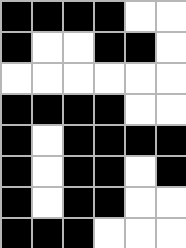[["black", "black", "black", "black", "white", "white"], ["black", "white", "white", "black", "black", "white"], ["white", "white", "white", "white", "white", "white"], ["black", "black", "black", "black", "white", "white"], ["black", "white", "black", "black", "black", "black"], ["black", "white", "black", "black", "white", "black"], ["black", "white", "black", "black", "white", "white"], ["black", "black", "black", "white", "white", "white"]]